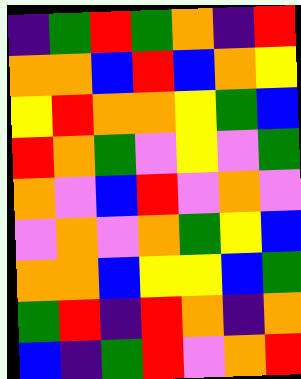[["indigo", "green", "red", "green", "orange", "indigo", "red"], ["orange", "orange", "blue", "red", "blue", "orange", "yellow"], ["yellow", "red", "orange", "orange", "yellow", "green", "blue"], ["red", "orange", "green", "violet", "yellow", "violet", "green"], ["orange", "violet", "blue", "red", "violet", "orange", "violet"], ["violet", "orange", "violet", "orange", "green", "yellow", "blue"], ["orange", "orange", "blue", "yellow", "yellow", "blue", "green"], ["green", "red", "indigo", "red", "orange", "indigo", "orange"], ["blue", "indigo", "green", "red", "violet", "orange", "red"]]